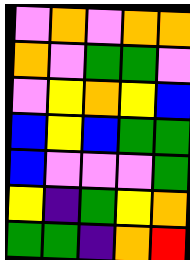[["violet", "orange", "violet", "orange", "orange"], ["orange", "violet", "green", "green", "violet"], ["violet", "yellow", "orange", "yellow", "blue"], ["blue", "yellow", "blue", "green", "green"], ["blue", "violet", "violet", "violet", "green"], ["yellow", "indigo", "green", "yellow", "orange"], ["green", "green", "indigo", "orange", "red"]]